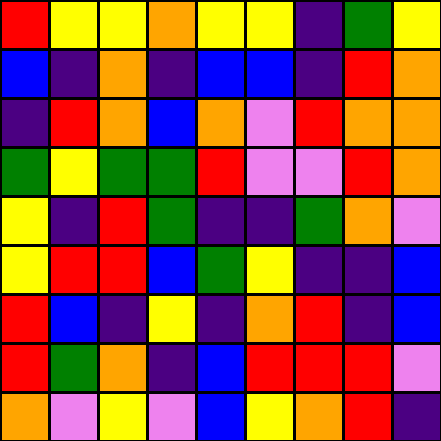[["red", "yellow", "yellow", "orange", "yellow", "yellow", "indigo", "green", "yellow"], ["blue", "indigo", "orange", "indigo", "blue", "blue", "indigo", "red", "orange"], ["indigo", "red", "orange", "blue", "orange", "violet", "red", "orange", "orange"], ["green", "yellow", "green", "green", "red", "violet", "violet", "red", "orange"], ["yellow", "indigo", "red", "green", "indigo", "indigo", "green", "orange", "violet"], ["yellow", "red", "red", "blue", "green", "yellow", "indigo", "indigo", "blue"], ["red", "blue", "indigo", "yellow", "indigo", "orange", "red", "indigo", "blue"], ["red", "green", "orange", "indigo", "blue", "red", "red", "red", "violet"], ["orange", "violet", "yellow", "violet", "blue", "yellow", "orange", "red", "indigo"]]